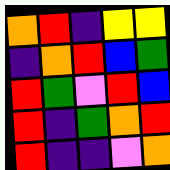[["orange", "red", "indigo", "yellow", "yellow"], ["indigo", "orange", "red", "blue", "green"], ["red", "green", "violet", "red", "blue"], ["red", "indigo", "green", "orange", "red"], ["red", "indigo", "indigo", "violet", "orange"]]